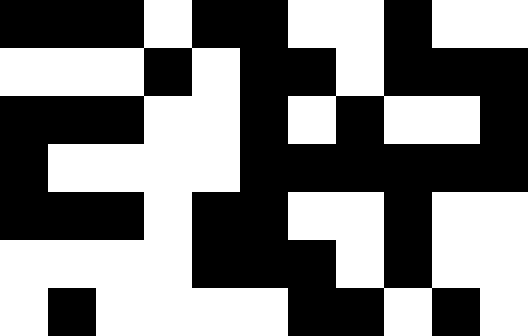[["black", "black", "black", "white", "black", "black", "white", "white", "black", "white", "white"], ["white", "white", "white", "black", "white", "black", "black", "white", "black", "black", "black"], ["black", "black", "black", "white", "white", "black", "white", "black", "white", "white", "black"], ["black", "white", "white", "white", "white", "black", "black", "black", "black", "black", "black"], ["black", "black", "black", "white", "black", "black", "white", "white", "black", "white", "white"], ["white", "white", "white", "white", "black", "black", "black", "white", "black", "white", "white"], ["white", "black", "white", "white", "white", "white", "black", "black", "white", "black", "white"]]